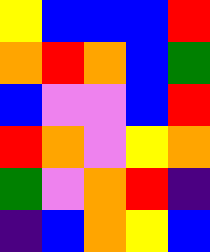[["yellow", "blue", "blue", "blue", "red"], ["orange", "red", "orange", "blue", "green"], ["blue", "violet", "violet", "blue", "red"], ["red", "orange", "violet", "yellow", "orange"], ["green", "violet", "orange", "red", "indigo"], ["indigo", "blue", "orange", "yellow", "blue"]]